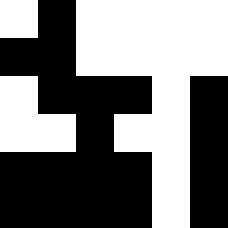[["white", "black", "white", "white", "white", "white"], ["black", "black", "white", "white", "white", "white"], ["white", "black", "black", "black", "white", "black"], ["white", "white", "black", "white", "white", "black"], ["black", "black", "black", "black", "white", "black"], ["black", "black", "black", "black", "white", "black"]]